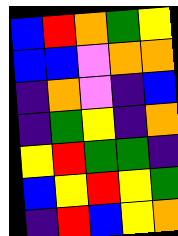[["blue", "red", "orange", "green", "yellow"], ["blue", "blue", "violet", "orange", "orange"], ["indigo", "orange", "violet", "indigo", "blue"], ["indigo", "green", "yellow", "indigo", "orange"], ["yellow", "red", "green", "green", "indigo"], ["blue", "yellow", "red", "yellow", "green"], ["indigo", "red", "blue", "yellow", "orange"]]